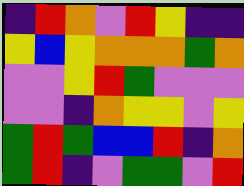[["indigo", "red", "orange", "violet", "red", "yellow", "indigo", "indigo"], ["yellow", "blue", "yellow", "orange", "orange", "orange", "green", "orange"], ["violet", "violet", "yellow", "red", "green", "violet", "violet", "violet"], ["violet", "violet", "indigo", "orange", "yellow", "yellow", "violet", "yellow"], ["green", "red", "green", "blue", "blue", "red", "indigo", "orange"], ["green", "red", "indigo", "violet", "green", "green", "violet", "red"]]